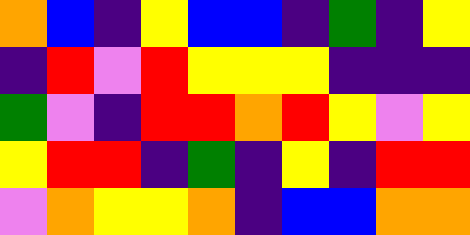[["orange", "blue", "indigo", "yellow", "blue", "blue", "indigo", "green", "indigo", "yellow"], ["indigo", "red", "violet", "red", "yellow", "yellow", "yellow", "indigo", "indigo", "indigo"], ["green", "violet", "indigo", "red", "red", "orange", "red", "yellow", "violet", "yellow"], ["yellow", "red", "red", "indigo", "green", "indigo", "yellow", "indigo", "red", "red"], ["violet", "orange", "yellow", "yellow", "orange", "indigo", "blue", "blue", "orange", "orange"]]